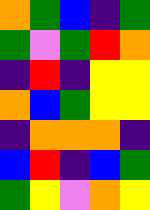[["orange", "green", "blue", "indigo", "green"], ["green", "violet", "green", "red", "orange"], ["indigo", "red", "indigo", "yellow", "yellow"], ["orange", "blue", "green", "yellow", "yellow"], ["indigo", "orange", "orange", "orange", "indigo"], ["blue", "red", "indigo", "blue", "green"], ["green", "yellow", "violet", "orange", "yellow"]]